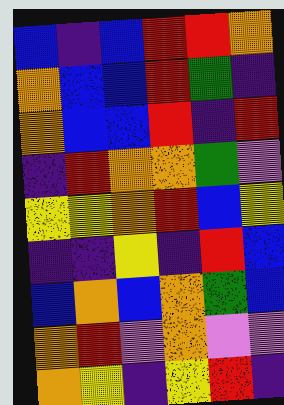[["blue", "indigo", "blue", "red", "red", "orange"], ["orange", "blue", "blue", "red", "green", "indigo"], ["orange", "blue", "blue", "red", "indigo", "red"], ["indigo", "red", "orange", "orange", "green", "violet"], ["yellow", "yellow", "orange", "red", "blue", "yellow"], ["indigo", "indigo", "yellow", "indigo", "red", "blue"], ["blue", "orange", "blue", "orange", "green", "blue"], ["orange", "red", "violet", "orange", "violet", "violet"], ["orange", "yellow", "indigo", "yellow", "red", "indigo"]]